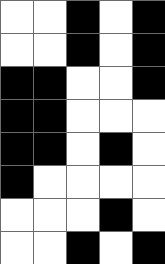[["white", "white", "black", "white", "black"], ["white", "white", "black", "white", "black"], ["black", "black", "white", "white", "black"], ["black", "black", "white", "white", "white"], ["black", "black", "white", "black", "white"], ["black", "white", "white", "white", "white"], ["white", "white", "white", "black", "white"], ["white", "white", "black", "white", "black"]]